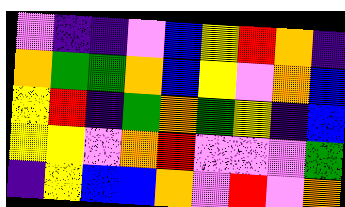[["violet", "indigo", "indigo", "violet", "blue", "yellow", "red", "orange", "indigo"], ["orange", "green", "green", "orange", "blue", "yellow", "violet", "orange", "blue"], ["yellow", "red", "indigo", "green", "orange", "green", "yellow", "indigo", "blue"], ["yellow", "yellow", "violet", "orange", "red", "violet", "violet", "violet", "green"], ["indigo", "yellow", "blue", "blue", "orange", "violet", "red", "violet", "orange"]]